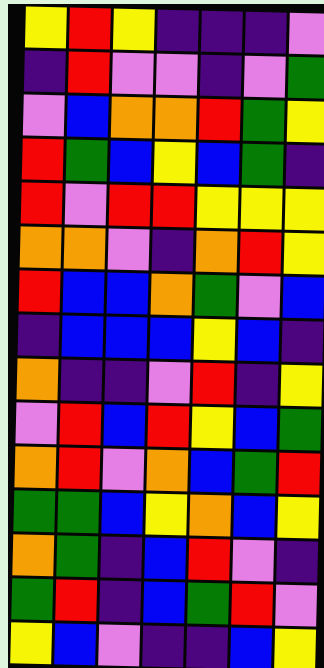[["yellow", "red", "yellow", "indigo", "indigo", "indigo", "violet"], ["indigo", "red", "violet", "violet", "indigo", "violet", "green"], ["violet", "blue", "orange", "orange", "red", "green", "yellow"], ["red", "green", "blue", "yellow", "blue", "green", "indigo"], ["red", "violet", "red", "red", "yellow", "yellow", "yellow"], ["orange", "orange", "violet", "indigo", "orange", "red", "yellow"], ["red", "blue", "blue", "orange", "green", "violet", "blue"], ["indigo", "blue", "blue", "blue", "yellow", "blue", "indigo"], ["orange", "indigo", "indigo", "violet", "red", "indigo", "yellow"], ["violet", "red", "blue", "red", "yellow", "blue", "green"], ["orange", "red", "violet", "orange", "blue", "green", "red"], ["green", "green", "blue", "yellow", "orange", "blue", "yellow"], ["orange", "green", "indigo", "blue", "red", "violet", "indigo"], ["green", "red", "indigo", "blue", "green", "red", "violet"], ["yellow", "blue", "violet", "indigo", "indigo", "blue", "yellow"]]